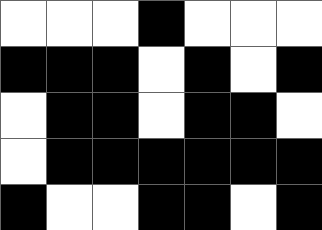[["white", "white", "white", "black", "white", "white", "white"], ["black", "black", "black", "white", "black", "white", "black"], ["white", "black", "black", "white", "black", "black", "white"], ["white", "black", "black", "black", "black", "black", "black"], ["black", "white", "white", "black", "black", "white", "black"]]